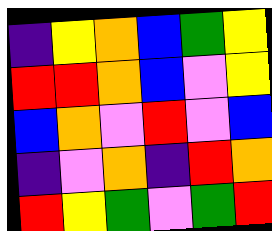[["indigo", "yellow", "orange", "blue", "green", "yellow"], ["red", "red", "orange", "blue", "violet", "yellow"], ["blue", "orange", "violet", "red", "violet", "blue"], ["indigo", "violet", "orange", "indigo", "red", "orange"], ["red", "yellow", "green", "violet", "green", "red"]]